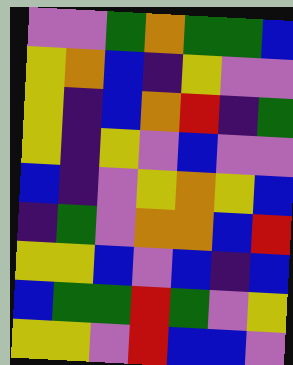[["violet", "violet", "green", "orange", "green", "green", "blue"], ["yellow", "orange", "blue", "indigo", "yellow", "violet", "violet"], ["yellow", "indigo", "blue", "orange", "red", "indigo", "green"], ["yellow", "indigo", "yellow", "violet", "blue", "violet", "violet"], ["blue", "indigo", "violet", "yellow", "orange", "yellow", "blue"], ["indigo", "green", "violet", "orange", "orange", "blue", "red"], ["yellow", "yellow", "blue", "violet", "blue", "indigo", "blue"], ["blue", "green", "green", "red", "green", "violet", "yellow"], ["yellow", "yellow", "violet", "red", "blue", "blue", "violet"]]